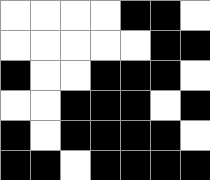[["white", "white", "white", "white", "black", "black", "white"], ["white", "white", "white", "white", "white", "black", "black"], ["black", "white", "white", "black", "black", "black", "white"], ["white", "white", "black", "black", "black", "white", "black"], ["black", "white", "black", "black", "black", "black", "white"], ["black", "black", "white", "black", "black", "black", "black"]]